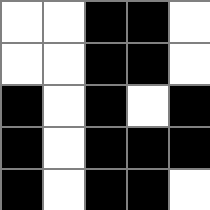[["white", "white", "black", "black", "white"], ["white", "white", "black", "black", "white"], ["black", "white", "black", "white", "black"], ["black", "white", "black", "black", "black"], ["black", "white", "black", "black", "white"]]